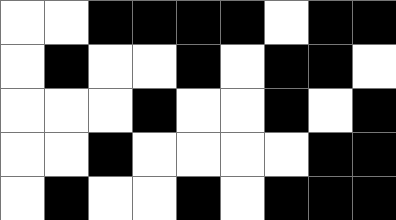[["white", "white", "black", "black", "black", "black", "white", "black", "black"], ["white", "black", "white", "white", "black", "white", "black", "black", "white"], ["white", "white", "white", "black", "white", "white", "black", "white", "black"], ["white", "white", "black", "white", "white", "white", "white", "black", "black"], ["white", "black", "white", "white", "black", "white", "black", "black", "black"]]